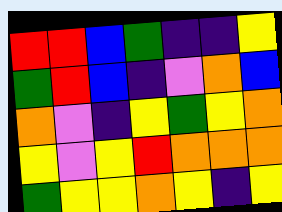[["red", "red", "blue", "green", "indigo", "indigo", "yellow"], ["green", "red", "blue", "indigo", "violet", "orange", "blue"], ["orange", "violet", "indigo", "yellow", "green", "yellow", "orange"], ["yellow", "violet", "yellow", "red", "orange", "orange", "orange"], ["green", "yellow", "yellow", "orange", "yellow", "indigo", "yellow"]]